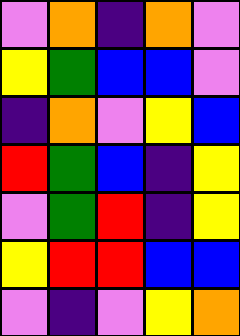[["violet", "orange", "indigo", "orange", "violet"], ["yellow", "green", "blue", "blue", "violet"], ["indigo", "orange", "violet", "yellow", "blue"], ["red", "green", "blue", "indigo", "yellow"], ["violet", "green", "red", "indigo", "yellow"], ["yellow", "red", "red", "blue", "blue"], ["violet", "indigo", "violet", "yellow", "orange"]]